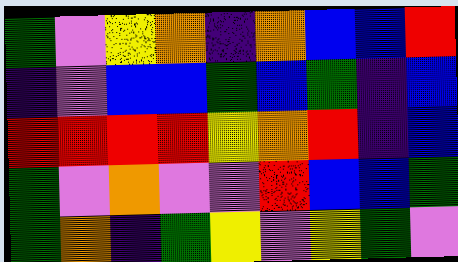[["green", "violet", "yellow", "orange", "indigo", "orange", "blue", "blue", "red"], ["indigo", "violet", "blue", "blue", "green", "blue", "green", "indigo", "blue"], ["red", "red", "red", "red", "yellow", "orange", "red", "indigo", "blue"], ["green", "violet", "orange", "violet", "violet", "red", "blue", "blue", "green"], ["green", "orange", "indigo", "green", "yellow", "violet", "yellow", "green", "violet"]]